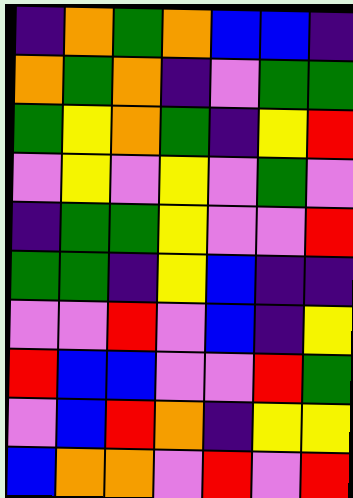[["indigo", "orange", "green", "orange", "blue", "blue", "indigo"], ["orange", "green", "orange", "indigo", "violet", "green", "green"], ["green", "yellow", "orange", "green", "indigo", "yellow", "red"], ["violet", "yellow", "violet", "yellow", "violet", "green", "violet"], ["indigo", "green", "green", "yellow", "violet", "violet", "red"], ["green", "green", "indigo", "yellow", "blue", "indigo", "indigo"], ["violet", "violet", "red", "violet", "blue", "indigo", "yellow"], ["red", "blue", "blue", "violet", "violet", "red", "green"], ["violet", "blue", "red", "orange", "indigo", "yellow", "yellow"], ["blue", "orange", "orange", "violet", "red", "violet", "red"]]